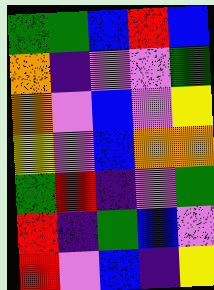[["green", "green", "blue", "red", "blue"], ["orange", "indigo", "violet", "violet", "green"], ["orange", "violet", "blue", "violet", "yellow"], ["yellow", "violet", "blue", "orange", "orange"], ["green", "red", "indigo", "violet", "green"], ["red", "indigo", "green", "blue", "violet"], ["red", "violet", "blue", "indigo", "yellow"]]